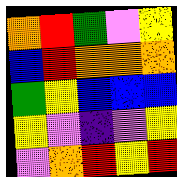[["orange", "red", "green", "violet", "yellow"], ["blue", "red", "orange", "orange", "orange"], ["green", "yellow", "blue", "blue", "blue"], ["yellow", "violet", "indigo", "violet", "yellow"], ["violet", "orange", "red", "yellow", "red"]]